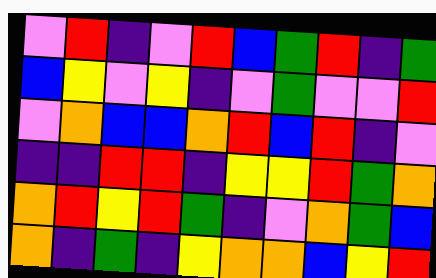[["violet", "red", "indigo", "violet", "red", "blue", "green", "red", "indigo", "green"], ["blue", "yellow", "violet", "yellow", "indigo", "violet", "green", "violet", "violet", "red"], ["violet", "orange", "blue", "blue", "orange", "red", "blue", "red", "indigo", "violet"], ["indigo", "indigo", "red", "red", "indigo", "yellow", "yellow", "red", "green", "orange"], ["orange", "red", "yellow", "red", "green", "indigo", "violet", "orange", "green", "blue"], ["orange", "indigo", "green", "indigo", "yellow", "orange", "orange", "blue", "yellow", "red"]]